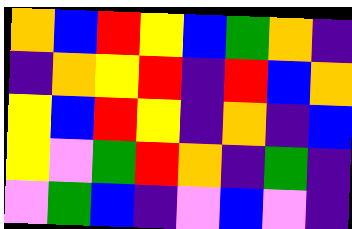[["orange", "blue", "red", "yellow", "blue", "green", "orange", "indigo"], ["indigo", "orange", "yellow", "red", "indigo", "red", "blue", "orange"], ["yellow", "blue", "red", "yellow", "indigo", "orange", "indigo", "blue"], ["yellow", "violet", "green", "red", "orange", "indigo", "green", "indigo"], ["violet", "green", "blue", "indigo", "violet", "blue", "violet", "indigo"]]